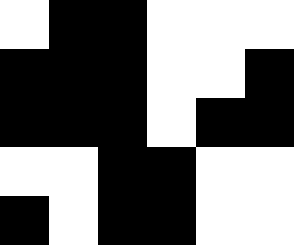[["white", "black", "black", "white", "white", "white"], ["black", "black", "black", "white", "white", "black"], ["black", "black", "black", "white", "black", "black"], ["white", "white", "black", "black", "white", "white"], ["black", "white", "black", "black", "white", "white"]]